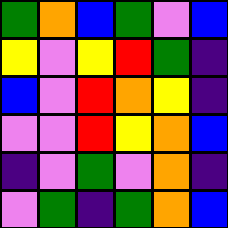[["green", "orange", "blue", "green", "violet", "blue"], ["yellow", "violet", "yellow", "red", "green", "indigo"], ["blue", "violet", "red", "orange", "yellow", "indigo"], ["violet", "violet", "red", "yellow", "orange", "blue"], ["indigo", "violet", "green", "violet", "orange", "indigo"], ["violet", "green", "indigo", "green", "orange", "blue"]]